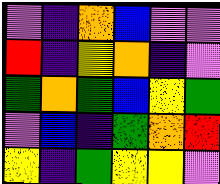[["violet", "indigo", "orange", "blue", "violet", "violet"], ["red", "indigo", "yellow", "orange", "indigo", "violet"], ["green", "orange", "green", "blue", "yellow", "green"], ["violet", "blue", "indigo", "green", "orange", "red"], ["yellow", "indigo", "green", "yellow", "yellow", "violet"]]